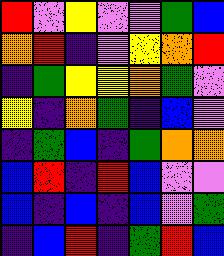[["red", "violet", "yellow", "violet", "violet", "green", "blue"], ["orange", "red", "indigo", "violet", "yellow", "orange", "red"], ["indigo", "green", "yellow", "yellow", "orange", "green", "violet"], ["yellow", "indigo", "orange", "green", "indigo", "blue", "violet"], ["indigo", "green", "blue", "indigo", "green", "orange", "orange"], ["blue", "red", "indigo", "red", "blue", "violet", "violet"], ["blue", "indigo", "blue", "indigo", "blue", "violet", "green"], ["indigo", "blue", "red", "indigo", "green", "red", "blue"]]